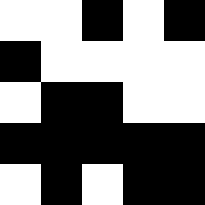[["white", "white", "black", "white", "black"], ["black", "white", "white", "white", "white"], ["white", "black", "black", "white", "white"], ["black", "black", "black", "black", "black"], ["white", "black", "white", "black", "black"]]